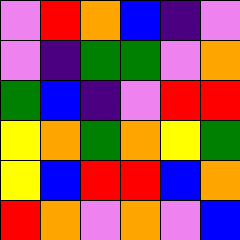[["violet", "red", "orange", "blue", "indigo", "violet"], ["violet", "indigo", "green", "green", "violet", "orange"], ["green", "blue", "indigo", "violet", "red", "red"], ["yellow", "orange", "green", "orange", "yellow", "green"], ["yellow", "blue", "red", "red", "blue", "orange"], ["red", "orange", "violet", "orange", "violet", "blue"]]